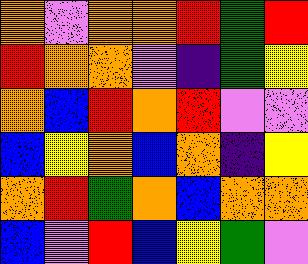[["orange", "violet", "orange", "orange", "red", "green", "red"], ["red", "orange", "orange", "violet", "indigo", "green", "yellow"], ["orange", "blue", "red", "orange", "red", "violet", "violet"], ["blue", "yellow", "orange", "blue", "orange", "indigo", "yellow"], ["orange", "red", "green", "orange", "blue", "orange", "orange"], ["blue", "violet", "red", "blue", "yellow", "green", "violet"]]